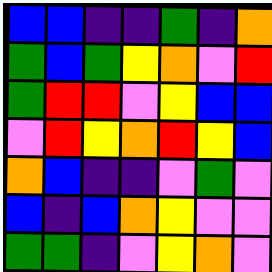[["blue", "blue", "indigo", "indigo", "green", "indigo", "orange"], ["green", "blue", "green", "yellow", "orange", "violet", "red"], ["green", "red", "red", "violet", "yellow", "blue", "blue"], ["violet", "red", "yellow", "orange", "red", "yellow", "blue"], ["orange", "blue", "indigo", "indigo", "violet", "green", "violet"], ["blue", "indigo", "blue", "orange", "yellow", "violet", "violet"], ["green", "green", "indigo", "violet", "yellow", "orange", "violet"]]